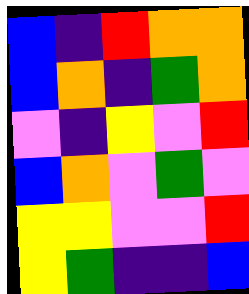[["blue", "indigo", "red", "orange", "orange"], ["blue", "orange", "indigo", "green", "orange"], ["violet", "indigo", "yellow", "violet", "red"], ["blue", "orange", "violet", "green", "violet"], ["yellow", "yellow", "violet", "violet", "red"], ["yellow", "green", "indigo", "indigo", "blue"]]